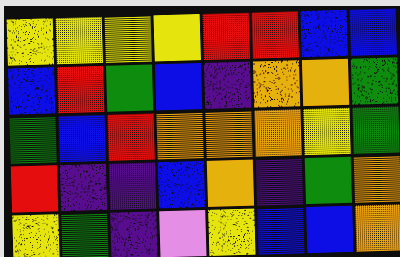[["yellow", "yellow", "yellow", "yellow", "red", "red", "blue", "blue"], ["blue", "red", "green", "blue", "indigo", "orange", "orange", "green"], ["green", "blue", "red", "orange", "orange", "orange", "yellow", "green"], ["red", "indigo", "indigo", "blue", "orange", "indigo", "green", "orange"], ["yellow", "green", "indigo", "violet", "yellow", "blue", "blue", "orange"]]